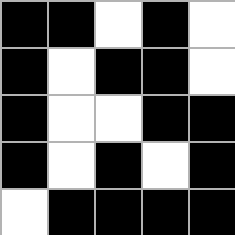[["black", "black", "white", "black", "white"], ["black", "white", "black", "black", "white"], ["black", "white", "white", "black", "black"], ["black", "white", "black", "white", "black"], ["white", "black", "black", "black", "black"]]